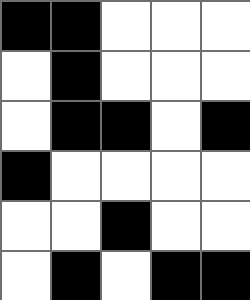[["black", "black", "white", "white", "white"], ["white", "black", "white", "white", "white"], ["white", "black", "black", "white", "black"], ["black", "white", "white", "white", "white"], ["white", "white", "black", "white", "white"], ["white", "black", "white", "black", "black"]]